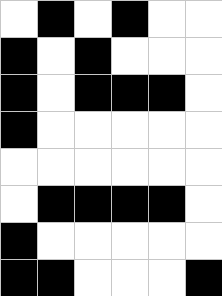[["white", "black", "white", "black", "white", "white"], ["black", "white", "black", "white", "white", "white"], ["black", "white", "black", "black", "black", "white"], ["black", "white", "white", "white", "white", "white"], ["white", "white", "white", "white", "white", "white"], ["white", "black", "black", "black", "black", "white"], ["black", "white", "white", "white", "white", "white"], ["black", "black", "white", "white", "white", "black"]]